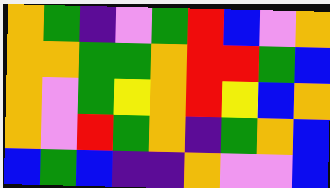[["orange", "green", "indigo", "violet", "green", "red", "blue", "violet", "orange"], ["orange", "orange", "green", "green", "orange", "red", "red", "green", "blue"], ["orange", "violet", "green", "yellow", "orange", "red", "yellow", "blue", "orange"], ["orange", "violet", "red", "green", "orange", "indigo", "green", "orange", "blue"], ["blue", "green", "blue", "indigo", "indigo", "orange", "violet", "violet", "blue"]]